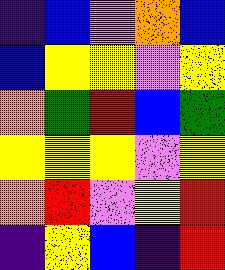[["indigo", "blue", "violet", "orange", "blue"], ["blue", "yellow", "yellow", "violet", "yellow"], ["orange", "green", "red", "blue", "green"], ["yellow", "yellow", "yellow", "violet", "yellow"], ["orange", "red", "violet", "yellow", "red"], ["indigo", "yellow", "blue", "indigo", "red"]]